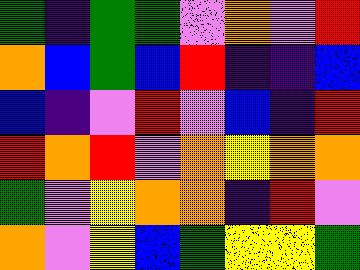[["green", "indigo", "green", "green", "violet", "orange", "violet", "red"], ["orange", "blue", "green", "blue", "red", "indigo", "indigo", "blue"], ["blue", "indigo", "violet", "red", "violet", "blue", "indigo", "red"], ["red", "orange", "red", "violet", "orange", "yellow", "orange", "orange"], ["green", "violet", "yellow", "orange", "orange", "indigo", "red", "violet"], ["orange", "violet", "yellow", "blue", "green", "yellow", "yellow", "green"]]